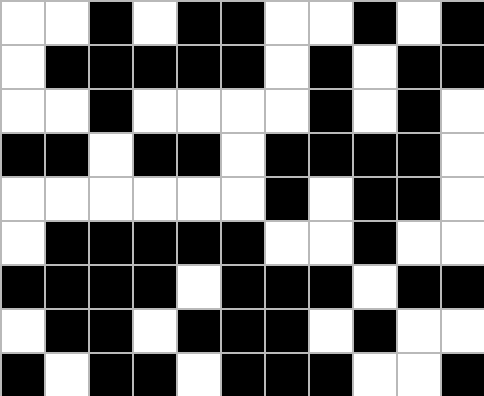[["white", "white", "black", "white", "black", "black", "white", "white", "black", "white", "black"], ["white", "black", "black", "black", "black", "black", "white", "black", "white", "black", "black"], ["white", "white", "black", "white", "white", "white", "white", "black", "white", "black", "white"], ["black", "black", "white", "black", "black", "white", "black", "black", "black", "black", "white"], ["white", "white", "white", "white", "white", "white", "black", "white", "black", "black", "white"], ["white", "black", "black", "black", "black", "black", "white", "white", "black", "white", "white"], ["black", "black", "black", "black", "white", "black", "black", "black", "white", "black", "black"], ["white", "black", "black", "white", "black", "black", "black", "white", "black", "white", "white"], ["black", "white", "black", "black", "white", "black", "black", "black", "white", "white", "black"]]